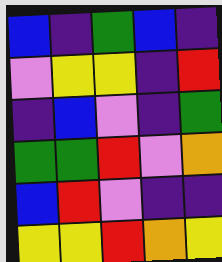[["blue", "indigo", "green", "blue", "indigo"], ["violet", "yellow", "yellow", "indigo", "red"], ["indigo", "blue", "violet", "indigo", "green"], ["green", "green", "red", "violet", "orange"], ["blue", "red", "violet", "indigo", "indigo"], ["yellow", "yellow", "red", "orange", "yellow"]]